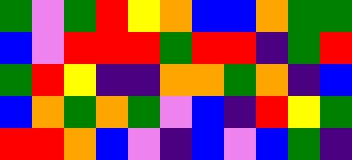[["green", "violet", "green", "red", "yellow", "orange", "blue", "blue", "orange", "green", "green"], ["blue", "violet", "red", "red", "red", "green", "red", "red", "indigo", "green", "red"], ["green", "red", "yellow", "indigo", "indigo", "orange", "orange", "green", "orange", "indigo", "blue"], ["blue", "orange", "green", "orange", "green", "violet", "blue", "indigo", "red", "yellow", "green"], ["red", "red", "orange", "blue", "violet", "indigo", "blue", "violet", "blue", "green", "indigo"]]